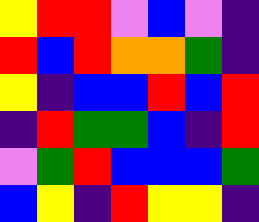[["yellow", "red", "red", "violet", "blue", "violet", "indigo"], ["red", "blue", "red", "orange", "orange", "green", "indigo"], ["yellow", "indigo", "blue", "blue", "red", "blue", "red"], ["indigo", "red", "green", "green", "blue", "indigo", "red"], ["violet", "green", "red", "blue", "blue", "blue", "green"], ["blue", "yellow", "indigo", "red", "yellow", "yellow", "indigo"]]